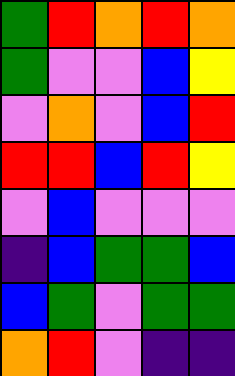[["green", "red", "orange", "red", "orange"], ["green", "violet", "violet", "blue", "yellow"], ["violet", "orange", "violet", "blue", "red"], ["red", "red", "blue", "red", "yellow"], ["violet", "blue", "violet", "violet", "violet"], ["indigo", "blue", "green", "green", "blue"], ["blue", "green", "violet", "green", "green"], ["orange", "red", "violet", "indigo", "indigo"]]